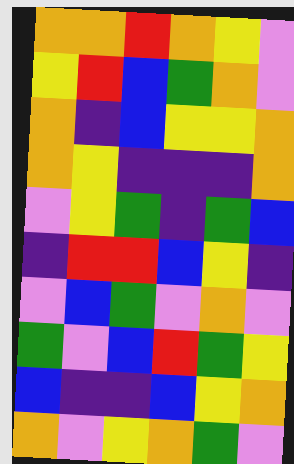[["orange", "orange", "red", "orange", "yellow", "violet"], ["yellow", "red", "blue", "green", "orange", "violet"], ["orange", "indigo", "blue", "yellow", "yellow", "orange"], ["orange", "yellow", "indigo", "indigo", "indigo", "orange"], ["violet", "yellow", "green", "indigo", "green", "blue"], ["indigo", "red", "red", "blue", "yellow", "indigo"], ["violet", "blue", "green", "violet", "orange", "violet"], ["green", "violet", "blue", "red", "green", "yellow"], ["blue", "indigo", "indigo", "blue", "yellow", "orange"], ["orange", "violet", "yellow", "orange", "green", "violet"]]